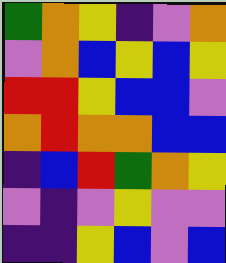[["green", "orange", "yellow", "indigo", "violet", "orange"], ["violet", "orange", "blue", "yellow", "blue", "yellow"], ["red", "red", "yellow", "blue", "blue", "violet"], ["orange", "red", "orange", "orange", "blue", "blue"], ["indigo", "blue", "red", "green", "orange", "yellow"], ["violet", "indigo", "violet", "yellow", "violet", "violet"], ["indigo", "indigo", "yellow", "blue", "violet", "blue"]]